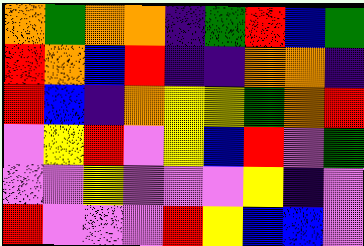[["orange", "green", "orange", "orange", "indigo", "green", "red", "blue", "green"], ["red", "orange", "blue", "red", "indigo", "indigo", "orange", "orange", "indigo"], ["red", "blue", "indigo", "orange", "yellow", "yellow", "green", "orange", "red"], ["violet", "yellow", "red", "violet", "yellow", "blue", "red", "violet", "green"], ["violet", "violet", "yellow", "violet", "violet", "violet", "yellow", "indigo", "violet"], ["red", "violet", "violet", "violet", "red", "yellow", "blue", "blue", "violet"]]